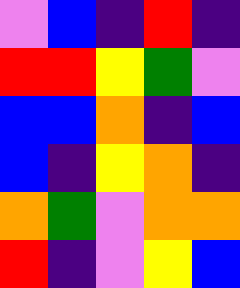[["violet", "blue", "indigo", "red", "indigo"], ["red", "red", "yellow", "green", "violet"], ["blue", "blue", "orange", "indigo", "blue"], ["blue", "indigo", "yellow", "orange", "indigo"], ["orange", "green", "violet", "orange", "orange"], ["red", "indigo", "violet", "yellow", "blue"]]